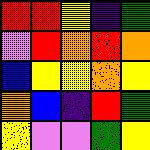[["red", "red", "yellow", "indigo", "green"], ["violet", "red", "orange", "red", "orange"], ["blue", "yellow", "yellow", "orange", "yellow"], ["orange", "blue", "indigo", "red", "green"], ["yellow", "violet", "violet", "green", "yellow"]]